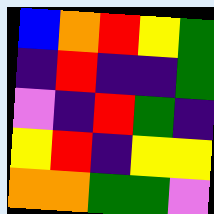[["blue", "orange", "red", "yellow", "green"], ["indigo", "red", "indigo", "indigo", "green"], ["violet", "indigo", "red", "green", "indigo"], ["yellow", "red", "indigo", "yellow", "yellow"], ["orange", "orange", "green", "green", "violet"]]